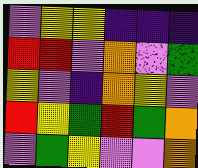[["violet", "yellow", "yellow", "indigo", "indigo", "indigo"], ["red", "red", "violet", "orange", "violet", "green"], ["yellow", "violet", "indigo", "orange", "yellow", "violet"], ["red", "yellow", "green", "red", "green", "orange"], ["violet", "green", "yellow", "violet", "violet", "orange"]]